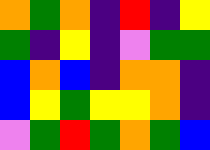[["orange", "green", "orange", "indigo", "red", "indigo", "yellow"], ["green", "indigo", "yellow", "indigo", "violet", "green", "green"], ["blue", "orange", "blue", "indigo", "orange", "orange", "indigo"], ["blue", "yellow", "green", "yellow", "yellow", "orange", "indigo"], ["violet", "green", "red", "green", "orange", "green", "blue"]]